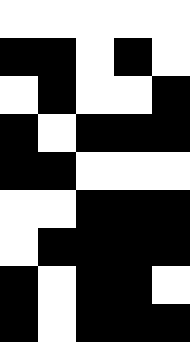[["white", "white", "white", "white", "white"], ["black", "black", "white", "black", "white"], ["white", "black", "white", "white", "black"], ["black", "white", "black", "black", "black"], ["black", "black", "white", "white", "white"], ["white", "white", "black", "black", "black"], ["white", "black", "black", "black", "black"], ["black", "white", "black", "black", "white"], ["black", "white", "black", "black", "black"]]